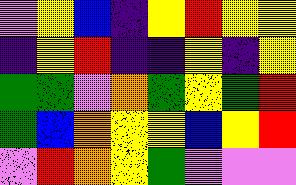[["violet", "yellow", "blue", "indigo", "yellow", "red", "yellow", "yellow"], ["indigo", "yellow", "red", "indigo", "indigo", "yellow", "indigo", "yellow"], ["green", "green", "violet", "orange", "green", "yellow", "green", "red"], ["green", "blue", "orange", "yellow", "yellow", "blue", "yellow", "red"], ["violet", "red", "orange", "yellow", "green", "violet", "violet", "violet"]]